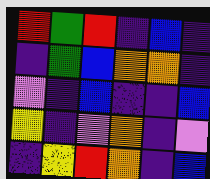[["red", "green", "red", "indigo", "blue", "indigo"], ["indigo", "green", "blue", "orange", "orange", "indigo"], ["violet", "indigo", "blue", "indigo", "indigo", "blue"], ["yellow", "indigo", "violet", "orange", "indigo", "violet"], ["indigo", "yellow", "red", "orange", "indigo", "blue"]]